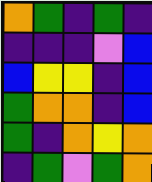[["orange", "green", "indigo", "green", "indigo"], ["indigo", "indigo", "indigo", "violet", "blue"], ["blue", "yellow", "yellow", "indigo", "blue"], ["green", "orange", "orange", "indigo", "blue"], ["green", "indigo", "orange", "yellow", "orange"], ["indigo", "green", "violet", "green", "orange"]]